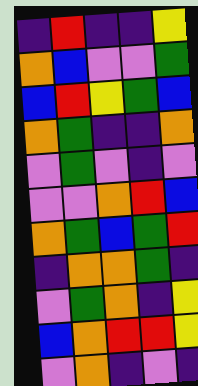[["indigo", "red", "indigo", "indigo", "yellow"], ["orange", "blue", "violet", "violet", "green"], ["blue", "red", "yellow", "green", "blue"], ["orange", "green", "indigo", "indigo", "orange"], ["violet", "green", "violet", "indigo", "violet"], ["violet", "violet", "orange", "red", "blue"], ["orange", "green", "blue", "green", "red"], ["indigo", "orange", "orange", "green", "indigo"], ["violet", "green", "orange", "indigo", "yellow"], ["blue", "orange", "red", "red", "yellow"], ["violet", "orange", "indigo", "violet", "indigo"]]